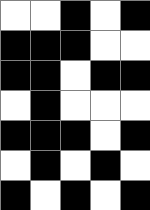[["white", "white", "black", "white", "black"], ["black", "black", "black", "white", "white"], ["black", "black", "white", "black", "black"], ["white", "black", "white", "white", "white"], ["black", "black", "black", "white", "black"], ["white", "black", "white", "black", "white"], ["black", "white", "black", "white", "black"]]